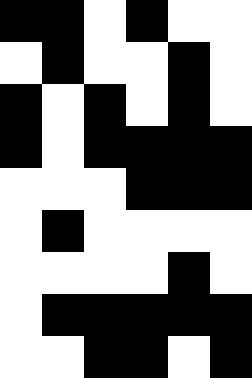[["black", "black", "white", "black", "white", "white"], ["white", "black", "white", "white", "black", "white"], ["black", "white", "black", "white", "black", "white"], ["black", "white", "black", "black", "black", "black"], ["white", "white", "white", "black", "black", "black"], ["white", "black", "white", "white", "white", "white"], ["white", "white", "white", "white", "black", "white"], ["white", "black", "black", "black", "black", "black"], ["white", "white", "black", "black", "white", "black"]]